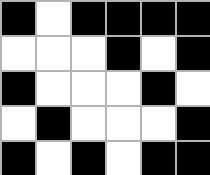[["black", "white", "black", "black", "black", "black"], ["white", "white", "white", "black", "white", "black"], ["black", "white", "white", "white", "black", "white"], ["white", "black", "white", "white", "white", "black"], ["black", "white", "black", "white", "black", "black"]]